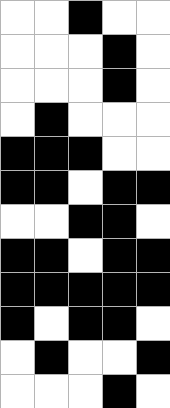[["white", "white", "black", "white", "white"], ["white", "white", "white", "black", "white"], ["white", "white", "white", "black", "white"], ["white", "black", "white", "white", "white"], ["black", "black", "black", "white", "white"], ["black", "black", "white", "black", "black"], ["white", "white", "black", "black", "white"], ["black", "black", "white", "black", "black"], ["black", "black", "black", "black", "black"], ["black", "white", "black", "black", "white"], ["white", "black", "white", "white", "black"], ["white", "white", "white", "black", "white"]]